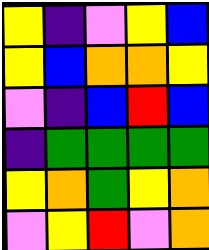[["yellow", "indigo", "violet", "yellow", "blue"], ["yellow", "blue", "orange", "orange", "yellow"], ["violet", "indigo", "blue", "red", "blue"], ["indigo", "green", "green", "green", "green"], ["yellow", "orange", "green", "yellow", "orange"], ["violet", "yellow", "red", "violet", "orange"]]